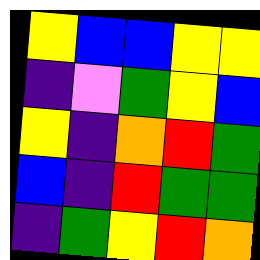[["yellow", "blue", "blue", "yellow", "yellow"], ["indigo", "violet", "green", "yellow", "blue"], ["yellow", "indigo", "orange", "red", "green"], ["blue", "indigo", "red", "green", "green"], ["indigo", "green", "yellow", "red", "orange"]]